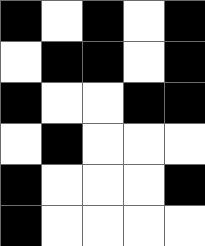[["black", "white", "black", "white", "black"], ["white", "black", "black", "white", "black"], ["black", "white", "white", "black", "black"], ["white", "black", "white", "white", "white"], ["black", "white", "white", "white", "black"], ["black", "white", "white", "white", "white"]]